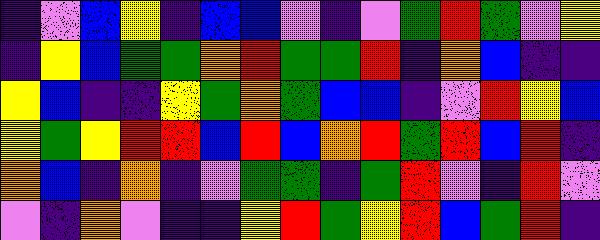[["indigo", "violet", "blue", "yellow", "indigo", "blue", "blue", "violet", "indigo", "violet", "green", "red", "green", "violet", "yellow"], ["indigo", "yellow", "blue", "green", "green", "orange", "red", "green", "green", "red", "indigo", "orange", "blue", "indigo", "indigo"], ["yellow", "blue", "indigo", "indigo", "yellow", "green", "orange", "green", "blue", "blue", "indigo", "violet", "red", "yellow", "blue"], ["yellow", "green", "yellow", "red", "red", "blue", "red", "blue", "orange", "red", "green", "red", "blue", "red", "indigo"], ["orange", "blue", "indigo", "orange", "indigo", "violet", "green", "green", "indigo", "green", "red", "violet", "indigo", "red", "violet"], ["violet", "indigo", "orange", "violet", "indigo", "indigo", "yellow", "red", "green", "yellow", "red", "blue", "green", "red", "indigo"]]